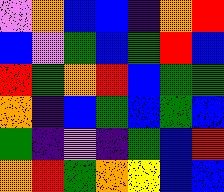[["violet", "orange", "blue", "blue", "indigo", "orange", "red"], ["blue", "violet", "green", "blue", "green", "red", "blue"], ["red", "green", "orange", "red", "blue", "green", "green"], ["orange", "indigo", "blue", "green", "blue", "green", "blue"], ["green", "indigo", "violet", "indigo", "green", "blue", "red"], ["orange", "red", "green", "orange", "yellow", "blue", "blue"]]